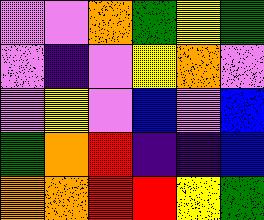[["violet", "violet", "orange", "green", "yellow", "green"], ["violet", "indigo", "violet", "yellow", "orange", "violet"], ["violet", "yellow", "violet", "blue", "violet", "blue"], ["green", "orange", "red", "indigo", "indigo", "blue"], ["orange", "orange", "red", "red", "yellow", "green"]]